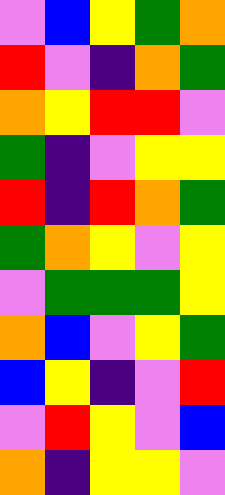[["violet", "blue", "yellow", "green", "orange"], ["red", "violet", "indigo", "orange", "green"], ["orange", "yellow", "red", "red", "violet"], ["green", "indigo", "violet", "yellow", "yellow"], ["red", "indigo", "red", "orange", "green"], ["green", "orange", "yellow", "violet", "yellow"], ["violet", "green", "green", "green", "yellow"], ["orange", "blue", "violet", "yellow", "green"], ["blue", "yellow", "indigo", "violet", "red"], ["violet", "red", "yellow", "violet", "blue"], ["orange", "indigo", "yellow", "yellow", "violet"]]